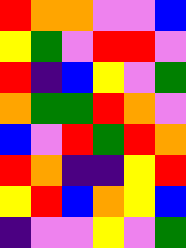[["red", "orange", "orange", "violet", "violet", "blue"], ["yellow", "green", "violet", "red", "red", "violet"], ["red", "indigo", "blue", "yellow", "violet", "green"], ["orange", "green", "green", "red", "orange", "violet"], ["blue", "violet", "red", "green", "red", "orange"], ["red", "orange", "indigo", "indigo", "yellow", "red"], ["yellow", "red", "blue", "orange", "yellow", "blue"], ["indigo", "violet", "violet", "yellow", "violet", "green"]]